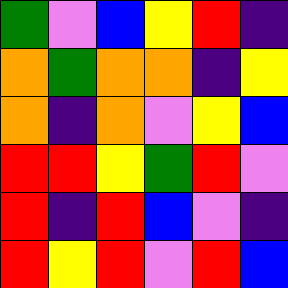[["green", "violet", "blue", "yellow", "red", "indigo"], ["orange", "green", "orange", "orange", "indigo", "yellow"], ["orange", "indigo", "orange", "violet", "yellow", "blue"], ["red", "red", "yellow", "green", "red", "violet"], ["red", "indigo", "red", "blue", "violet", "indigo"], ["red", "yellow", "red", "violet", "red", "blue"]]